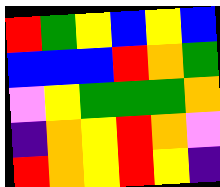[["red", "green", "yellow", "blue", "yellow", "blue"], ["blue", "blue", "blue", "red", "orange", "green"], ["violet", "yellow", "green", "green", "green", "orange"], ["indigo", "orange", "yellow", "red", "orange", "violet"], ["red", "orange", "yellow", "red", "yellow", "indigo"]]